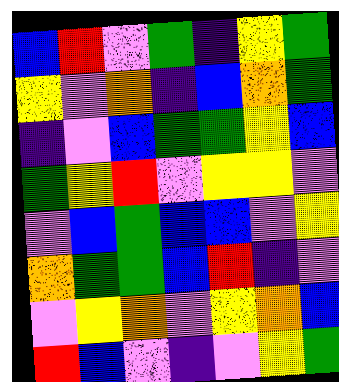[["blue", "red", "violet", "green", "indigo", "yellow", "green"], ["yellow", "violet", "orange", "indigo", "blue", "orange", "green"], ["indigo", "violet", "blue", "green", "green", "yellow", "blue"], ["green", "yellow", "red", "violet", "yellow", "yellow", "violet"], ["violet", "blue", "green", "blue", "blue", "violet", "yellow"], ["orange", "green", "green", "blue", "red", "indigo", "violet"], ["violet", "yellow", "orange", "violet", "yellow", "orange", "blue"], ["red", "blue", "violet", "indigo", "violet", "yellow", "green"]]